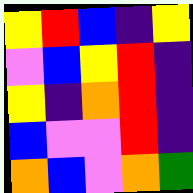[["yellow", "red", "blue", "indigo", "yellow"], ["violet", "blue", "yellow", "red", "indigo"], ["yellow", "indigo", "orange", "red", "indigo"], ["blue", "violet", "violet", "red", "indigo"], ["orange", "blue", "violet", "orange", "green"]]